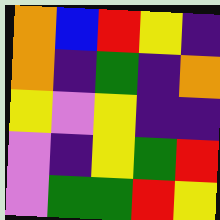[["orange", "blue", "red", "yellow", "indigo"], ["orange", "indigo", "green", "indigo", "orange"], ["yellow", "violet", "yellow", "indigo", "indigo"], ["violet", "indigo", "yellow", "green", "red"], ["violet", "green", "green", "red", "yellow"]]